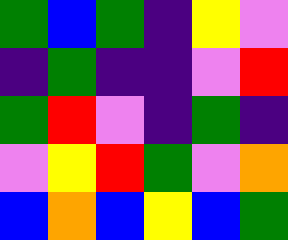[["green", "blue", "green", "indigo", "yellow", "violet"], ["indigo", "green", "indigo", "indigo", "violet", "red"], ["green", "red", "violet", "indigo", "green", "indigo"], ["violet", "yellow", "red", "green", "violet", "orange"], ["blue", "orange", "blue", "yellow", "blue", "green"]]